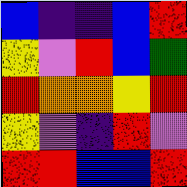[["blue", "indigo", "indigo", "blue", "red"], ["yellow", "violet", "red", "blue", "green"], ["red", "orange", "orange", "yellow", "red"], ["yellow", "violet", "indigo", "red", "violet"], ["red", "red", "blue", "blue", "red"]]